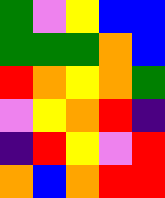[["green", "violet", "yellow", "blue", "blue"], ["green", "green", "green", "orange", "blue"], ["red", "orange", "yellow", "orange", "green"], ["violet", "yellow", "orange", "red", "indigo"], ["indigo", "red", "yellow", "violet", "red"], ["orange", "blue", "orange", "red", "red"]]